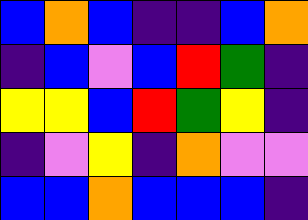[["blue", "orange", "blue", "indigo", "indigo", "blue", "orange"], ["indigo", "blue", "violet", "blue", "red", "green", "indigo"], ["yellow", "yellow", "blue", "red", "green", "yellow", "indigo"], ["indigo", "violet", "yellow", "indigo", "orange", "violet", "violet"], ["blue", "blue", "orange", "blue", "blue", "blue", "indigo"]]